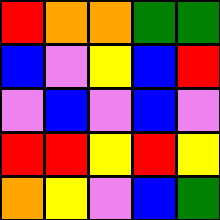[["red", "orange", "orange", "green", "green"], ["blue", "violet", "yellow", "blue", "red"], ["violet", "blue", "violet", "blue", "violet"], ["red", "red", "yellow", "red", "yellow"], ["orange", "yellow", "violet", "blue", "green"]]